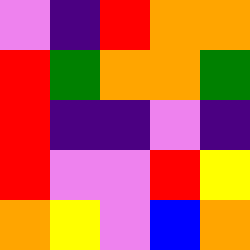[["violet", "indigo", "red", "orange", "orange"], ["red", "green", "orange", "orange", "green"], ["red", "indigo", "indigo", "violet", "indigo"], ["red", "violet", "violet", "red", "yellow"], ["orange", "yellow", "violet", "blue", "orange"]]